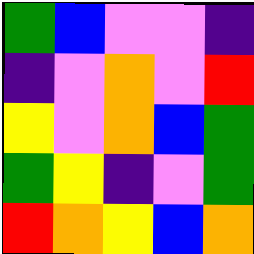[["green", "blue", "violet", "violet", "indigo"], ["indigo", "violet", "orange", "violet", "red"], ["yellow", "violet", "orange", "blue", "green"], ["green", "yellow", "indigo", "violet", "green"], ["red", "orange", "yellow", "blue", "orange"]]